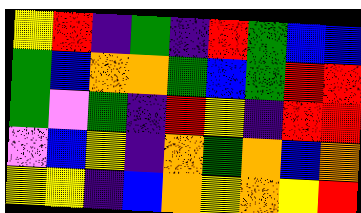[["yellow", "red", "indigo", "green", "indigo", "red", "green", "blue", "blue"], ["green", "blue", "orange", "orange", "green", "blue", "green", "red", "red"], ["green", "violet", "green", "indigo", "red", "yellow", "indigo", "red", "red"], ["violet", "blue", "yellow", "indigo", "orange", "green", "orange", "blue", "orange"], ["yellow", "yellow", "indigo", "blue", "orange", "yellow", "orange", "yellow", "red"]]